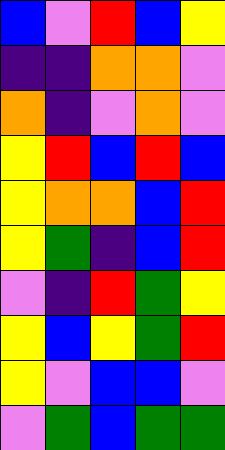[["blue", "violet", "red", "blue", "yellow"], ["indigo", "indigo", "orange", "orange", "violet"], ["orange", "indigo", "violet", "orange", "violet"], ["yellow", "red", "blue", "red", "blue"], ["yellow", "orange", "orange", "blue", "red"], ["yellow", "green", "indigo", "blue", "red"], ["violet", "indigo", "red", "green", "yellow"], ["yellow", "blue", "yellow", "green", "red"], ["yellow", "violet", "blue", "blue", "violet"], ["violet", "green", "blue", "green", "green"]]